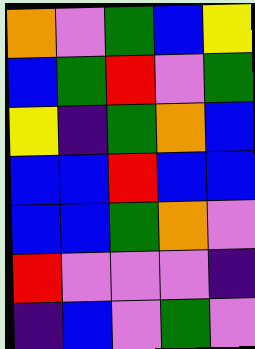[["orange", "violet", "green", "blue", "yellow"], ["blue", "green", "red", "violet", "green"], ["yellow", "indigo", "green", "orange", "blue"], ["blue", "blue", "red", "blue", "blue"], ["blue", "blue", "green", "orange", "violet"], ["red", "violet", "violet", "violet", "indigo"], ["indigo", "blue", "violet", "green", "violet"]]